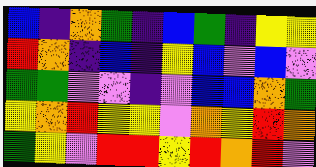[["blue", "indigo", "orange", "green", "indigo", "blue", "green", "indigo", "yellow", "yellow"], ["red", "orange", "indigo", "blue", "indigo", "yellow", "blue", "violet", "blue", "violet"], ["green", "green", "violet", "violet", "indigo", "violet", "blue", "blue", "orange", "green"], ["yellow", "orange", "red", "yellow", "yellow", "violet", "orange", "yellow", "red", "orange"], ["green", "yellow", "violet", "red", "red", "yellow", "red", "orange", "red", "violet"]]